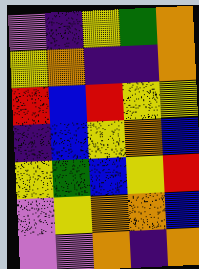[["violet", "indigo", "yellow", "green", "orange"], ["yellow", "orange", "indigo", "indigo", "orange"], ["red", "blue", "red", "yellow", "yellow"], ["indigo", "blue", "yellow", "orange", "blue"], ["yellow", "green", "blue", "yellow", "red"], ["violet", "yellow", "orange", "orange", "blue"], ["violet", "violet", "orange", "indigo", "orange"]]